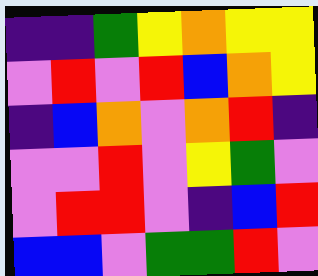[["indigo", "indigo", "green", "yellow", "orange", "yellow", "yellow"], ["violet", "red", "violet", "red", "blue", "orange", "yellow"], ["indigo", "blue", "orange", "violet", "orange", "red", "indigo"], ["violet", "violet", "red", "violet", "yellow", "green", "violet"], ["violet", "red", "red", "violet", "indigo", "blue", "red"], ["blue", "blue", "violet", "green", "green", "red", "violet"]]